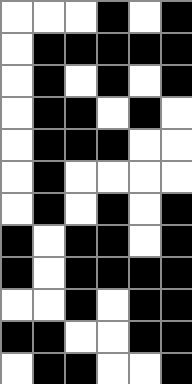[["white", "white", "white", "black", "white", "black"], ["white", "black", "black", "black", "black", "black"], ["white", "black", "white", "black", "white", "black"], ["white", "black", "black", "white", "black", "white"], ["white", "black", "black", "black", "white", "white"], ["white", "black", "white", "white", "white", "white"], ["white", "black", "white", "black", "white", "black"], ["black", "white", "black", "black", "white", "black"], ["black", "white", "black", "black", "black", "black"], ["white", "white", "black", "white", "black", "black"], ["black", "black", "white", "white", "black", "black"], ["white", "black", "black", "white", "white", "black"]]